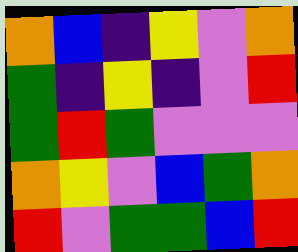[["orange", "blue", "indigo", "yellow", "violet", "orange"], ["green", "indigo", "yellow", "indigo", "violet", "red"], ["green", "red", "green", "violet", "violet", "violet"], ["orange", "yellow", "violet", "blue", "green", "orange"], ["red", "violet", "green", "green", "blue", "red"]]